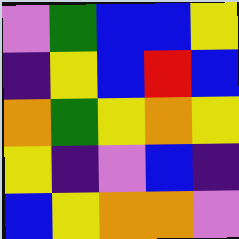[["violet", "green", "blue", "blue", "yellow"], ["indigo", "yellow", "blue", "red", "blue"], ["orange", "green", "yellow", "orange", "yellow"], ["yellow", "indigo", "violet", "blue", "indigo"], ["blue", "yellow", "orange", "orange", "violet"]]